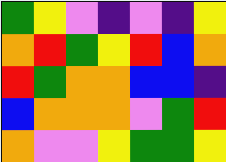[["green", "yellow", "violet", "indigo", "violet", "indigo", "yellow"], ["orange", "red", "green", "yellow", "red", "blue", "orange"], ["red", "green", "orange", "orange", "blue", "blue", "indigo"], ["blue", "orange", "orange", "orange", "violet", "green", "red"], ["orange", "violet", "violet", "yellow", "green", "green", "yellow"]]